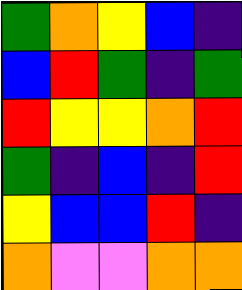[["green", "orange", "yellow", "blue", "indigo"], ["blue", "red", "green", "indigo", "green"], ["red", "yellow", "yellow", "orange", "red"], ["green", "indigo", "blue", "indigo", "red"], ["yellow", "blue", "blue", "red", "indigo"], ["orange", "violet", "violet", "orange", "orange"]]